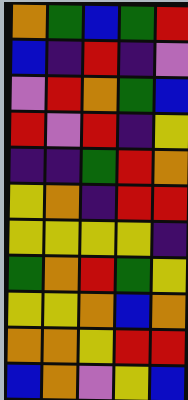[["orange", "green", "blue", "green", "red"], ["blue", "indigo", "red", "indigo", "violet"], ["violet", "red", "orange", "green", "blue"], ["red", "violet", "red", "indigo", "yellow"], ["indigo", "indigo", "green", "red", "orange"], ["yellow", "orange", "indigo", "red", "red"], ["yellow", "yellow", "yellow", "yellow", "indigo"], ["green", "orange", "red", "green", "yellow"], ["yellow", "yellow", "orange", "blue", "orange"], ["orange", "orange", "yellow", "red", "red"], ["blue", "orange", "violet", "yellow", "blue"]]